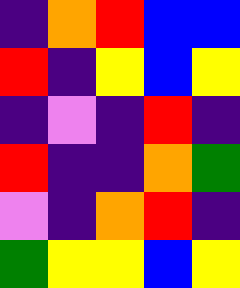[["indigo", "orange", "red", "blue", "blue"], ["red", "indigo", "yellow", "blue", "yellow"], ["indigo", "violet", "indigo", "red", "indigo"], ["red", "indigo", "indigo", "orange", "green"], ["violet", "indigo", "orange", "red", "indigo"], ["green", "yellow", "yellow", "blue", "yellow"]]